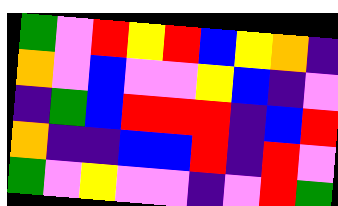[["green", "violet", "red", "yellow", "red", "blue", "yellow", "orange", "indigo"], ["orange", "violet", "blue", "violet", "violet", "yellow", "blue", "indigo", "violet"], ["indigo", "green", "blue", "red", "red", "red", "indigo", "blue", "red"], ["orange", "indigo", "indigo", "blue", "blue", "red", "indigo", "red", "violet"], ["green", "violet", "yellow", "violet", "violet", "indigo", "violet", "red", "green"]]